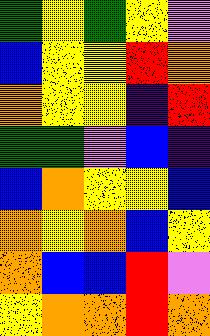[["green", "yellow", "green", "yellow", "violet"], ["blue", "yellow", "yellow", "red", "orange"], ["orange", "yellow", "yellow", "indigo", "red"], ["green", "green", "violet", "blue", "indigo"], ["blue", "orange", "yellow", "yellow", "blue"], ["orange", "yellow", "orange", "blue", "yellow"], ["orange", "blue", "blue", "red", "violet"], ["yellow", "orange", "orange", "red", "orange"]]